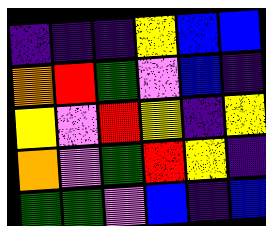[["indigo", "indigo", "indigo", "yellow", "blue", "blue"], ["orange", "red", "green", "violet", "blue", "indigo"], ["yellow", "violet", "red", "yellow", "indigo", "yellow"], ["orange", "violet", "green", "red", "yellow", "indigo"], ["green", "green", "violet", "blue", "indigo", "blue"]]